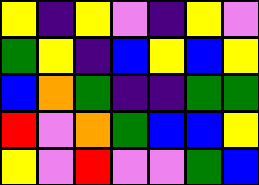[["yellow", "indigo", "yellow", "violet", "indigo", "yellow", "violet"], ["green", "yellow", "indigo", "blue", "yellow", "blue", "yellow"], ["blue", "orange", "green", "indigo", "indigo", "green", "green"], ["red", "violet", "orange", "green", "blue", "blue", "yellow"], ["yellow", "violet", "red", "violet", "violet", "green", "blue"]]